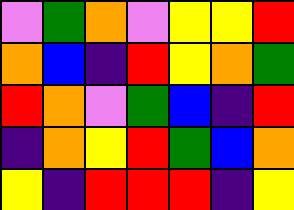[["violet", "green", "orange", "violet", "yellow", "yellow", "red"], ["orange", "blue", "indigo", "red", "yellow", "orange", "green"], ["red", "orange", "violet", "green", "blue", "indigo", "red"], ["indigo", "orange", "yellow", "red", "green", "blue", "orange"], ["yellow", "indigo", "red", "red", "red", "indigo", "yellow"]]